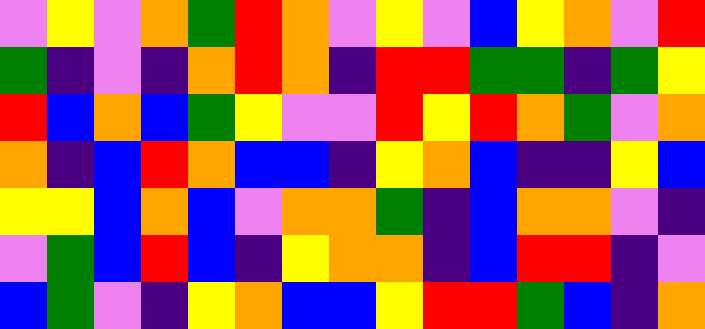[["violet", "yellow", "violet", "orange", "green", "red", "orange", "violet", "yellow", "violet", "blue", "yellow", "orange", "violet", "red"], ["green", "indigo", "violet", "indigo", "orange", "red", "orange", "indigo", "red", "red", "green", "green", "indigo", "green", "yellow"], ["red", "blue", "orange", "blue", "green", "yellow", "violet", "violet", "red", "yellow", "red", "orange", "green", "violet", "orange"], ["orange", "indigo", "blue", "red", "orange", "blue", "blue", "indigo", "yellow", "orange", "blue", "indigo", "indigo", "yellow", "blue"], ["yellow", "yellow", "blue", "orange", "blue", "violet", "orange", "orange", "green", "indigo", "blue", "orange", "orange", "violet", "indigo"], ["violet", "green", "blue", "red", "blue", "indigo", "yellow", "orange", "orange", "indigo", "blue", "red", "red", "indigo", "violet"], ["blue", "green", "violet", "indigo", "yellow", "orange", "blue", "blue", "yellow", "red", "red", "green", "blue", "indigo", "orange"]]